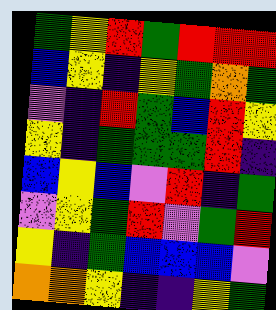[["green", "yellow", "red", "green", "red", "red", "red"], ["blue", "yellow", "indigo", "yellow", "green", "orange", "green"], ["violet", "indigo", "red", "green", "blue", "red", "yellow"], ["yellow", "indigo", "green", "green", "green", "red", "indigo"], ["blue", "yellow", "blue", "violet", "red", "indigo", "green"], ["violet", "yellow", "green", "red", "violet", "green", "red"], ["yellow", "indigo", "green", "blue", "blue", "blue", "violet"], ["orange", "orange", "yellow", "indigo", "indigo", "yellow", "green"]]